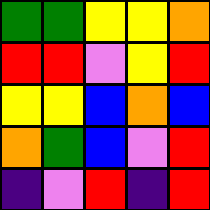[["green", "green", "yellow", "yellow", "orange"], ["red", "red", "violet", "yellow", "red"], ["yellow", "yellow", "blue", "orange", "blue"], ["orange", "green", "blue", "violet", "red"], ["indigo", "violet", "red", "indigo", "red"]]